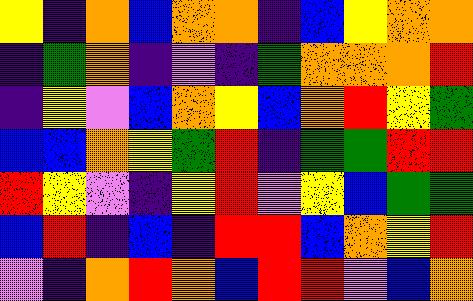[["yellow", "indigo", "orange", "blue", "orange", "orange", "indigo", "blue", "yellow", "orange", "orange"], ["indigo", "green", "orange", "indigo", "violet", "indigo", "green", "orange", "orange", "orange", "red"], ["indigo", "yellow", "violet", "blue", "orange", "yellow", "blue", "orange", "red", "yellow", "green"], ["blue", "blue", "orange", "yellow", "green", "red", "indigo", "green", "green", "red", "red"], ["red", "yellow", "violet", "indigo", "yellow", "red", "violet", "yellow", "blue", "green", "green"], ["blue", "red", "indigo", "blue", "indigo", "red", "red", "blue", "orange", "yellow", "red"], ["violet", "indigo", "orange", "red", "orange", "blue", "red", "red", "violet", "blue", "orange"]]